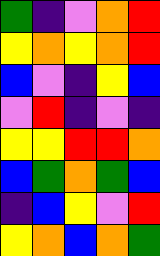[["green", "indigo", "violet", "orange", "red"], ["yellow", "orange", "yellow", "orange", "red"], ["blue", "violet", "indigo", "yellow", "blue"], ["violet", "red", "indigo", "violet", "indigo"], ["yellow", "yellow", "red", "red", "orange"], ["blue", "green", "orange", "green", "blue"], ["indigo", "blue", "yellow", "violet", "red"], ["yellow", "orange", "blue", "orange", "green"]]